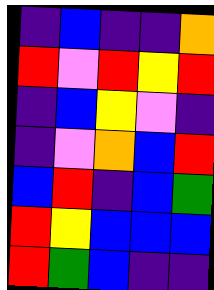[["indigo", "blue", "indigo", "indigo", "orange"], ["red", "violet", "red", "yellow", "red"], ["indigo", "blue", "yellow", "violet", "indigo"], ["indigo", "violet", "orange", "blue", "red"], ["blue", "red", "indigo", "blue", "green"], ["red", "yellow", "blue", "blue", "blue"], ["red", "green", "blue", "indigo", "indigo"]]